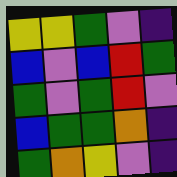[["yellow", "yellow", "green", "violet", "indigo"], ["blue", "violet", "blue", "red", "green"], ["green", "violet", "green", "red", "violet"], ["blue", "green", "green", "orange", "indigo"], ["green", "orange", "yellow", "violet", "indigo"]]